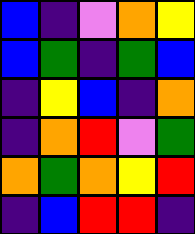[["blue", "indigo", "violet", "orange", "yellow"], ["blue", "green", "indigo", "green", "blue"], ["indigo", "yellow", "blue", "indigo", "orange"], ["indigo", "orange", "red", "violet", "green"], ["orange", "green", "orange", "yellow", "red"], ["indigo", "blue", "red", "red", "indigo"]]